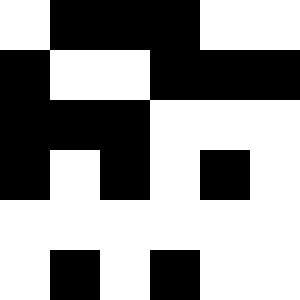[["white", "black", "black", "black", "white", "white"], ["black", "white", "white", "black", "black", "black"], ["black", "black", "black", "white", "white", "white"], ["black", "white", "black", "white", "black", "white"], ["white", "white", "white", "white", "white", "white"], ["white", "black", "white", "black", "white", "white"]]